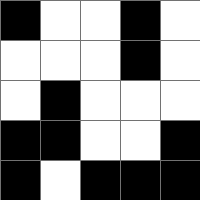[["black", "white", "white", "black", "white"], ["white", "white", "white", "black", "white"], ["white", "black", "white", "white", "white"], ["black", "black", "white", "white", "black"], ["black", "white", "black", "black", "black"]]